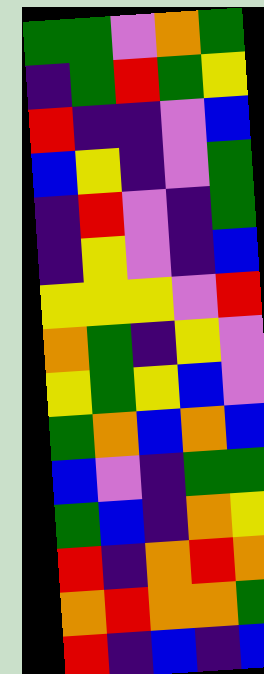[["green", "green", "violet", "orange", "green"], ["indigo", "green", "red", "green", "yellow"], ["red", "indigo", "indigo", "violet", "blue"], ["blue", "yellow", "indigo", "violet", "green"], ["indigo", "red", "violet", "indigo", "green"], ["indigo", "yellow", "violet", "indigo", "blue"], ["yellow", "yellow", "yellow", "violet", "red"], ["orange", "green", "indigo", "yellow", "violet"], ["yellow", "green", "yellow", "blue", "violet"], ["green", "orange", "blue", "orange", "blue"], ["blue", "violet", "indigo", "green", "green"], ["green", "blue", "indigo", "orange", "yellow"], ["red", "indigo", "orange", "red", "orange"], ["orange", "red", "orange", "orange", "green"], ["red", "indigo", "blue", "indigo", "blue"]]